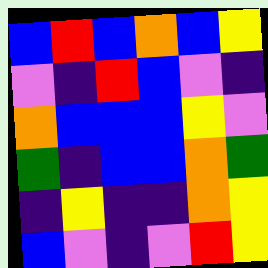[["blue", "red", "blue", "orange", "blue", "yellow"], ["violet", "indigo", "red", "blue", "violet", "indigo"], ["orange", "blue", "blue", "blue", "yellow", "violet"], ["green", "indigo", "blue", "blue", "orange", "green"], ["indigo", "yellow", "indigo", "indigo", "orange", "yellow"], ["blue", "violet", "indigo", "violet", "red", "yellow"]]